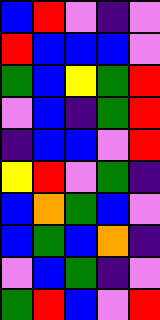[["blue", "red", "violet", "indigo", "violet"], ["red", "blue", "blue", "blue", "violet"], ["green", "blue", "yellow", "green", "red"], ["violet", "blue", "indigo", "green", "red"], ["indigo", "blue", "blue", "violet", "red"], ["yellow", "red", "violet", "green", "indigo"], ["blue", "orange", "green", "blue", "violet"], ["blue", "green", "blue", "orange", "indigo"], ["violet", "blue", "green", "indigo", "violet"], ["green", "red", "blue", "violet", "red"]]